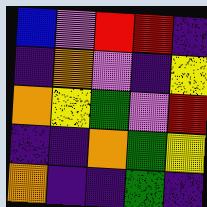[["blue", "violet", "red", "red", "indigo"], ["indigo", "orange", "violet", "indigo", "yellow"], ["orange", "yellow", "green", "violet", "red"], ["indigo", "indigo", "orange", "green", "yellow"], ["orange", "indigo", "indigo", "green", "indigo"]]